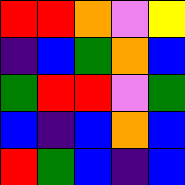[["red", "red", "orange", "violet", "yellow"], ["indigo", "blue", "green", "orange", "blue"], ["green", "red", "red", "violet", "green"], ["blue", "indigo", "blue", "orange", "blue"], ["red", "green", "blue", "indigo", "blue"]]